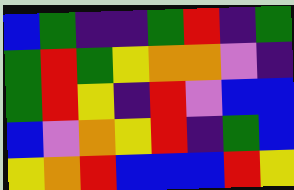[["blue", "green", "indigo", "indigo", "green", "red", "indigo", "green"], ["green", "red", "green", "yellow", "orange", "orange", "violet", "indigo"], ["green", "red", "yellow", "indigo", "red", "violet", "blue", "blue"], ["blue", "violet", "orange", "yellow", "red", "indigo", "green", "blue"], ["yellow", "orange", "red", "blue", "blue", "blue", "red", "yellow"]]